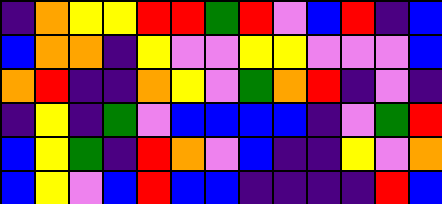[["indigo", "orange", "yellow", "yellow", "red", "red", "green", "red", "violet", "blue", "red", "indigo", "blue"], ["blue", "orange", "orange", "indigo", "yellow", "violet", "violet", "yellow", "yellow", "violet", "violet", "violet", "blue"], ["orange", "red", "indigo", "indigo", "orange", "yellow", "violet", "green", "orange", "red", "indigo", "violet", "indigo"], ["indigo", "yellow", "indigo", "green", "violet", "blue", "blue", "blue", "blue", "indigo", "violet", "green", "red"], ["blue", "yellow", "green", "indigo", "red", "orange", "violet", "blue", "indigo", "indigo", "yellow", "violet", "orange"], ["blue", "yellow", "violet", "blue", "red", "blue", "blue", "indigo", "indigo", "indigo", "indigo", "red", "blue"]]